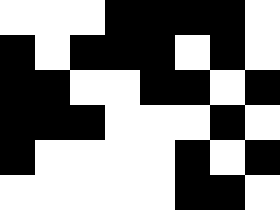[["white", "white", "white", "black", "black", "black", "black", "white"], ["black", "white", "black", "black", "black", "white", "black", "white"], ["black", "black", "white", "white", "black", "black", "white", "black"], ["black", "black", "black", "white", "white", "white", "black", "white"], ["black", "white", "white", "white", "white", "black", "white", "black"], ["white", "white", "white", "white", "white", "black", "black", "white"]]